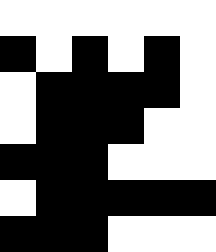[["white", "white", "white", "white", "white", "white"], ["black", "white", "black", "white", "black", "white"], ["white", "black", "black", "black", "black", "white"], ["white", "black", "black", "black", "white", "white"], ["black", "black", "black", "white", "white", "white"], ["white", "black", "black", "black", "black", "black"], ["black", "black", "black", "white", "white", "white"]]